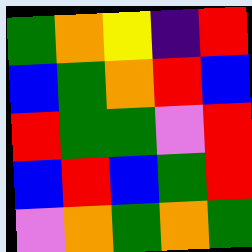[["green", "orange", "yellow", "indigo", "red"], ["blue", "green", "orange", "red", "blue"], ["red", "green", "green", "violet", "red"], ["blue", "red", "blue", "green", "red"], ["violet", "orange", "green", "orange", "green"]]